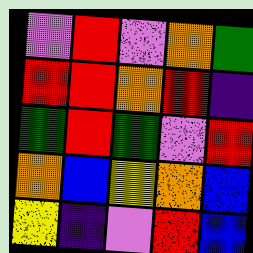[["violet", "red", "violet", "orange", "green"], ["red", "red", "orange", "red", "indigo"], ["green", "red", "green", "violet", "red"], ["orange", "blue", "yellow", "orange", "blue"], ["yellow", "indigo", "violet", "red", "blue"]]